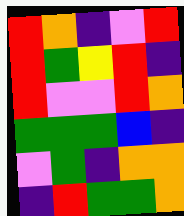[["red", "orange", "indigo", "violet", "red"], ["red", "green", "yellow", "red", "indigo"], ["red", "violet", "violet", "red", "orange"], ["green", "green", "green", "blue", "indigo"], ["violet", "green", "indigo", "orange", "orange"], ["indigo", "red", "green", "green", "orange"]]